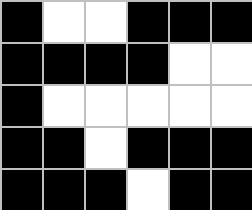[["black", "white", "white", "black", "black", "black"], ["black", "black", "black", "black", "white", "white"], ["black", "white", "white", "white", "white", "white"], ["black", "black", "white", "black", "black", "black"], ["black", "black", "black", "white", "black", "black"]]